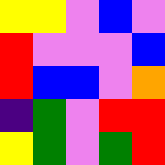[["yellow", "yellow", "violet", "blue", "violet"], ["red", "violet", "violet", "violet", "blue"], ["red", "blue", "blue", "violet", "orange"], ["indigo", "green", "violet", "red", "red"], ["yellow", "green", "violet", "green", "red"]]